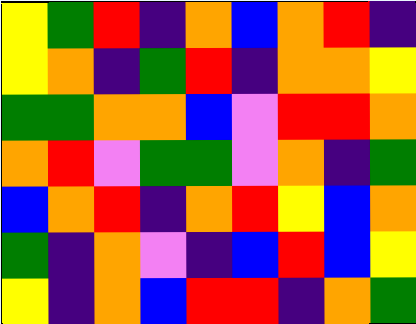[["yellow", "green", "red", "indigo", "orange", "blue", "orange", "red", "indigo"], ["yellow", "orange", "indigo", "green", "red", "indigo", "orange", "orange", "yellow"], ["green", "green", "orange", "orange", "blue", "violet", "red", "red", "orange"], ["orange", "red", "violet", "green", "green", "violet", "orange", "indigo", "green"], ["blue", "orange", "red", "indigo", "orange", "red", "yellow", "blue", "orange"], ["green", "indigo", "orange", "violet", "indigo", "blue", "red", "blue", "yellow"], ["yellow", "indigo", "orange", "blue", "red", "red", "indigo", "orange", "green"]]